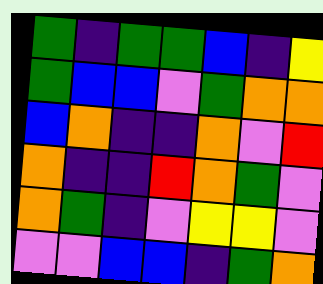[["green", "indigo", "green", "green", "blue", "indigo", "yellow"], ["green", "blue", "blue", "violet", "green", "orange", "orange"], ["blue", "orange", "indigo", "indigo", "orange", "violet", "red"], ["orange", "indigo", "indigo", "red", "orange", "green", "violet"], ["orange", "green", "indigo", "violet", "yellow", "yellow", "violet"], ["violet", "violet", "blue", "blue", "indigo", "green", "orange"]]